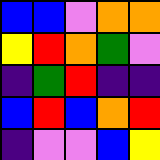[["blue", "blue", "violet", "orange", "orange"], ["yellow", "red", "orange", "green", "violet"], ["indigo", "green", "red", "indigo", "indigo"], ["blue", "red", "blue", "orange", "red"], ["indigo", "violet", "violet", "blue", "yellow"]]